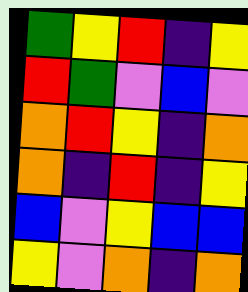[["green", "yellow", "red", "indigo", "yellow"], ["red", "green", "violet", "blue", "violet"], ["orange", "red", "yellow", "indigo", "orange"], ["orange", "indigo", "red", "indigo", "yellow"], ["blue", "violet", "yellow", "blue", "blue"], ["yellow", "violet", "orange", "indigo", "orange"]]